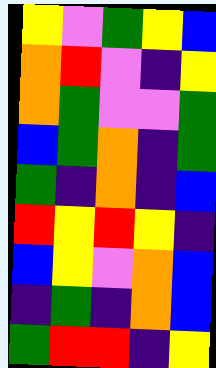[["yellow", "violet", "green", "yellow", "blue"], ["orange", "red", "violet", "indigo", "yellow"], ["orange", "green", "violet", "violet", "green"], ["blue", "green", "orange", "indigo", "green"], ["green", "indigo", "orange", "indigo", "blue"], ["red", "yellow", "red", "yellow", "indigo"], ["blue", "yellow", "violet", "orange", "blue"], ["indigo", "green", "indigo", "orange", "blue"], ["green", "red", "red", "indigo", "yellow"]]